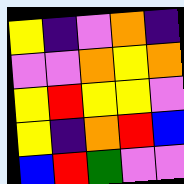[["yellow", "indigo", "violet", "orange", "indigo"], ["violet", "violet", "orange", "yellow", "orange"], ["yellow", "red", "yellow", "yellow", "violet"], ["yellow", "indigo", "orange", "red", "blue"], ["blue", "red", "green", "violet", "violet"]]